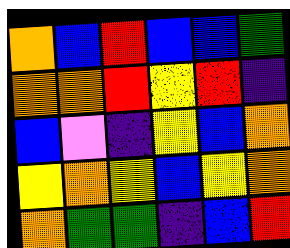[["orange", "blue", "red", "blue", "blue", "green"], ["orange", "orange", "red", "yellow", "red", "indigo"], ["blue", "violet", "indigo", "yellow", "blue", "orange"], ["yellow", "orange", "yellow", "blue", "yellow", "orange"], ["orange", "green", "green", "indigo", "blue", "red"]]